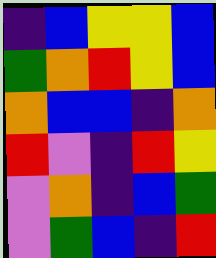[["indigo", "blue", "yellow", "yellow", "blue"], ["green", "orange", "red", "yellow", "blue"], ["orange", "blue", "blue", "indigo", "orange"], ["red", "violet", "indigo", "red", "yellow"], ["violet", "orange", "indigo", "blue", "green"], ["violet", "green", "blue", "indigo", "red"]]